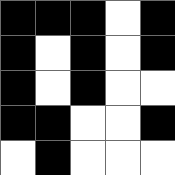[["black", "black", "black", "white", "black"], ["black", "white", "black", "white", "black"], ["black", "white", "black", "white", "white"], ["black", "black", "white", "white", "black"], ["white", "black", "white", "white", "white"]]